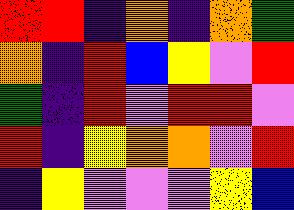[["red", "red", "indigo", "orange", "indigo", "orange", "green"], ["orange", "indigo", "red", "blue", "yellow", "violet", "red"], ["green", "indigo", "red", "violet", "red", "red", "violet"], ["red", "indigo", "yellow", "orange", "orange", "violet", "red"], ["indigo", "yellow", "violet", "violet", "violet", "yellow", "blue"]]